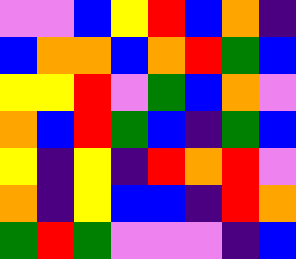[["violet", "violet", "blue", "yellow", "red", "blue", "orange", "indigo"], ["blue", "orange", "orange", "blue", "orange", "red", "green", "blue"], ["yellow", "yellow", "red", "violet", "green", "blue", "orange", "violet"], ["orange", "blue", "red", "green", "blue", "indigo", "green", "blue"], ["yellow", "indigo", "yellow", "indigo", "red", "orange", "red", "violet"], ["orange", "indigo", "yellow", "blue", "blue", "indigo", "red", "orange"], ["green", "red", "green", "violet", "violet", "violet", "indigo", "blue"]]